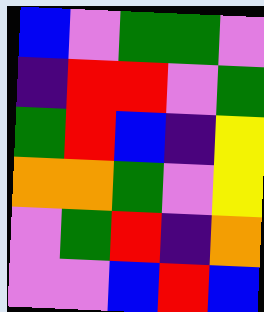[["blue", "violet", "green", "green", "violet"], ["indigo", "red", "red", "violet", "green"], ["green", "red", "blue", "indigo", "yellow"], ["orange", "orange", "green", "violet", "yellow"], ["violet", "green", "red", "indigo", "orange"], ["violet", "violet", "blue", "red", "blue"]]